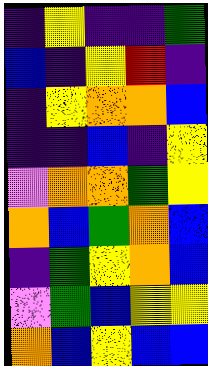[["indigo", "yellow", "indigo", "indigo", "green"], ["blue", "indigo", "yellow", "red", "indigo"], ["indigo", "yellow", "orange", "orange", "blue"], ["indigo", "indigo", "blue", "indigo", "yellow"], ["violet", "orange", "orange", "green", "yellow"], ["orange", "blue", "green", "orange", "blue"], ["indigo", "green", "yellow", "orange", "blue"], ["violet", "green", "blue", "yellow", "yellow"], ["orange", "blue", "yellow", "blue", "blue"]]